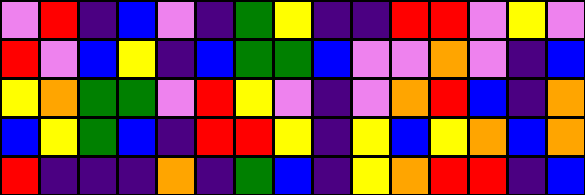[["violet", "red", "indigo", "blue", "violet", "indigo", "green", "yellow", "indigo", "indigo", "red", "red", "violet", "yellow", "violet"], ["red", "violet", "blue", "yellow", "indigo", "blue", "green", "green", "blue", "violet", "violet", "orange", "violet", "indigo", "blue"], ["yellow", "orange", "green", "green", "violet", "red", "yellow", "violet", "indigo", "violet", "orange", "red", "blue", "indigo", "orange"], ["blue", "yellow", "green", "blue", "indigo", "red", "red", "yellow", "indigo", "yellow", "blue", "yellow", "orange", "blue", "orange"], ["red", "indigo", "indigo", "indigo", "orange", "indigo", "green", "blue", "indigo", "yellow", "orange", "red", "red", "indigo", "blue"]]